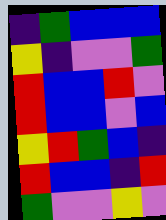[["indigo", "green", "blue", "blue", "blue"], ["yellow", "indigo", "violet", "violet", "green"], ["red", "blue", "blue", "red", "violet"], ["red", "blue", "blue", "violet", "blue"], ["yellow", "red", "green", "blue", "indigo"], ["red", "blue", "blue", "indigo", "red"], ["green", "violet", "violet", "yellow", "violet"]]